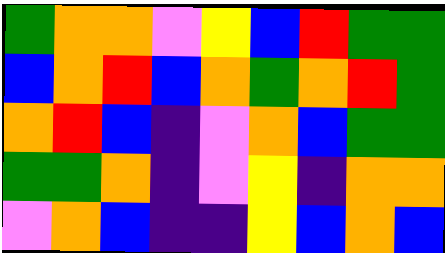[["green", "orange", "orange", "violet", "yellow", "blue", "red", "green", "green"], ["blue", "orange", "red", "blue", "orange", "green", "orange", "red", "green"], ["orange", "red", "blue", "indigo", "violet", "orange", "blue", "green", "green"], ["green", "green", "orange", "indigo", "violet", "yellow", "indigo", "orange", "orange"], ["violet", "orange", "blue", "indigo", "indigo", "yellow", "blue", "orange", "blue"]]